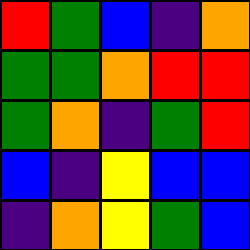[["red", "green", "blue", "indigo", "orange"], ["green", "green", "orange", "red", "red"], ["green", "orange", "indigo", "green", "red"], ["blue", "indigo", "yellow", "blue", "blue"], ["indigo", "orange", "yellow", "green", "blue"]]